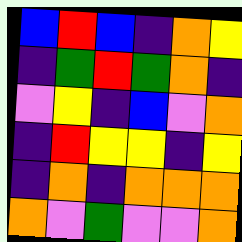[["blue", "red", "blue", "indigo", "orange", "yellow"], ["indigo", "green", "red", "green", "orange", "indigo"], ["violet", "yellow", "indigo", "blue", "violet", "orange"], ["indigo", "red", "yellow", "yellow", "indigo", "yellow"], ["indigo", "orange", "indigo", "orange", "orange", "orange"], ["orange", "violet", "green", "violet", "violet", "orange"]]